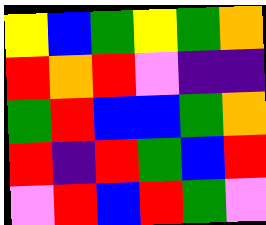[["yellow", "blue", "green", "yellow", "green", "orange"], ["red", "orange", "red", "violet", "indigo", "indigo"], ["green", "red", "blue", "blue", "green", "orange"], ["red", "indigo", "red", "green", "blue", "red"], ["violet", "red", "blue", "red", "green", "violet"]]